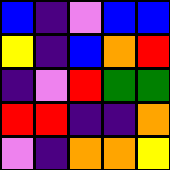[["blue", "indigo", "violet", "blue", "blue"], ["yellow", "indigo", "blue", "orange", "red"], ["indigo", "violet", "red", "green", "green"], ["red", "red", "indigo", "indigo", "orange"], ["violet", "indigo", "orange", "orange", "yellow"]]